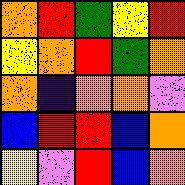[["orange", "red", "green", "yellow", "red"], ["yellow", "orange", "red", "green", "orange"], ["orange", "indigo", "orange", "orange", "violet"], ["blue", "red", "red", "blue", "orange"], ["yellow", "violet", "red", "blue", "orange"]]